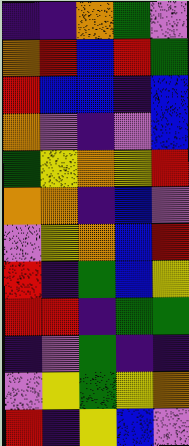[["indigo", "indigo", "orange", "green", "violet"], ["orange", "red", "blue", "red", "green"], ["red", "blue", "blue", "indigo", "blue"], ["orange", "violet", "indigo", "violet", "blue"], ["green", "yellow", "orange", "yellow", "red"], ["orange", "orange", "indigo", "blue", "violet"], ["violet", "yellow", "orange", "blue", "red"], ["red", "indigo", "green", "blue", "yellow"], ["red", "red", "indigo", "green", "green"], ["indigo", "violet", "green", "indigo", "indigo"], ["violet", "yellow", "green", "yellow", "orange"], ["red", "indigo", "yellow", "blue", "violet"]]